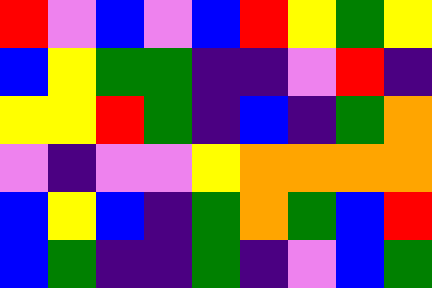[["red", "violet", "blue", "violet", "blue", "red", "yellow", "green", "yellow"], ["blue", "yellow", "green", "green", "indigo", "indigo", "violet", "red", "indigo"], ["yellow", "yellow", "red", "green", "indigo", "blue", "indigo", "green", "orange"], ["violet", "indigo", "violet", "violet", "yellow", "orange", "orange", "orange", "orange"], ["blue", "yellow", "blue", "indigo", "green", "orange", "green", "blue", "red"], ["blue", "green", "indigo", "indigo", "green", "indigo", "violet", "blue", "green"]]